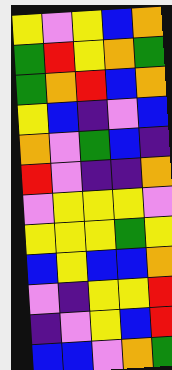[["yellow", "violet", "yellow", "blue", "orange"], ["green", "red", "yellow", "orange", "green"], ["green", "orange", "red", "blue", "orange"], ["yellow", "blue", "indigo", "violet", "blue"], ["orange", "violet", "green", "blue", "indigo"], ["red", "violet", "indigo", "indigo", "orange"], ["violet", "yellow", "yellow", "yellow", "violet"], ["yellow", "yellow", "yellow", "green", "yellow"], ["blue", "yellow", "blue", "blue", "orange"], ["violet", "indigo", "yellow", "yellow", "red"], ["indigo", "violet", "yellow", "blue", "red"], ["blue", "blue", "violet", "orange", "green"]]